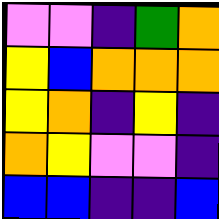[["violet", "violet", "indigo", "green", "orange"], ["yellow", "blue", "orange", "orange", "orange"], ["yellow", "orange", "indigo", "yellow", "indigo"], ["orange", "yellow", "violet", "violet", "indigo"], ["blue", "blue", "indigo", "indigo", "blue"]]